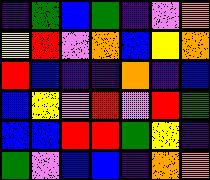[["indigo", "green", "blue", "green", "indigo", "violet", "orange"], ["yellow", "red", "violet", "orange", "blue", "yellow", "orange"], ["red", "blue", "indigo", "indigo", "orange", "indigo", "blue"], ["blue", "yellow", "violet", "red", "violet", "red", "green"], ["blue", "blue", "red", "red", "green", "yellow", "indigo"], ["green", "violet", "blue", "blue", "indigo", "orange", "orange"]]